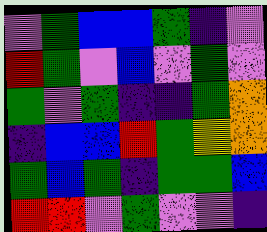[["violet", "green", "blue", "blue", "green", "indigo", "violet"], ["red", "green", "violet", "blue", "violet", "green", "violet"], ["green", "violet", "green", "indigo", "indigo", "green", "orange"], ["indigo", "blue", "blue", "red", "green", "yellow", "orange"], ["green", "blue", "green", "indigo", "green", "green", "blue"], ["red", "red", "violet", "green", "violet", "violet", "indigo"]]